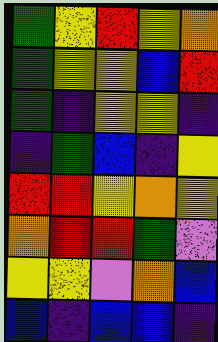[["green", "yellow", "red", "yellow", "orange"], ["green", "yellow", "yellow", "blue", "red"], ["green", "indigo", "yellow", "yellow", "indigo"], ["indigo", "green", "blue", "indigo", "yellow"], ["red", "red", "yellow", "orange", "yellow"], ["orange", "red", "red", "green", "violet"], ["yellow", "yellow", "violet", "orange", "blue"], ["blue", "indigo", "blue", "blue", "indigo"]]